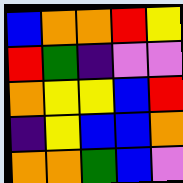[["blue", "orange", "orange", "red", "yellow"], ["red", "green", "indigo", "violet", "violet"], ["orange", "yellow", "yellow", "blue", "red"], ["indigo", "yellow", "blue", "blue", "orange"], ["orange", "orange", "green", "blue", "violet"]]